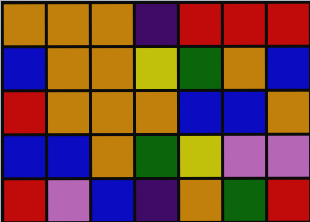[["orange", "orange", "orange", "indigo", "red", "red", "red"], ["blue", "orange", "orange", "yellow", "green", "orange", "blue"], ["red", "orange", "orange", "orange", "blue", "blue", "orange"], ["blue", "blue", "orange", "green", "yellow", "violet", "violet"], ["red", "violet", "blue", "indigo", "orange", "green", "red"]]